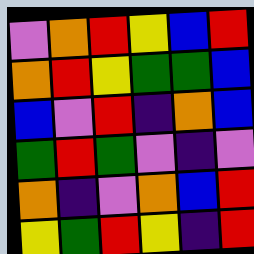[["violet", "orange", "red", "yellow", "blue", "red"], ["orange", "red", "yellow", "green", "green", "blue"], ["blue", "violet", "red", "indigo", "orange", "blue"], ["green", "red", "green", "violet", "indigo", "violet"], ["orange", "indigo", "violet", "orange", "blue", "red"], ["yellow", "green", "red", "yellow", "indigo", "red"]]